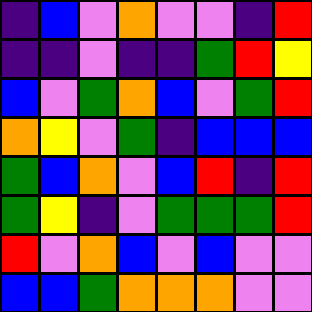[["indigo", "blue", "violet", "orange", "violet", "violet", "indigo", "red"], ["indigo", "indigo", "violet", "indigo", "indigo", "green", "red", "yellow"], ["blue", "violet", "green", "orange", "blue", "violet", "green", "red"], ["orange", "yellow", "violet", "green", "indigo", "blue", "blue", "blue"], ["green", "blue", "orange", "violet", "blue", "red", "indigo", "red"], ["green", "yellow", "indigo", "violet", "green", "green", "green", "red"], ["red", "violet", "orange", "blue", "violet", "blue", "violet", "violet"], ["blue", "blue", "green", "orange", "orange", "orange", "violet", "violet"]]